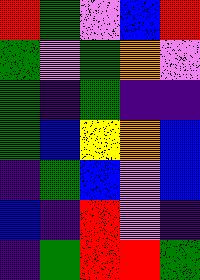[["red", "green", "violet", "blue", "red"], ["green", "violet", "green", "orange", "violet"], ["green", "indigo", "green", "indigo", "indigo"], ["green", "blue", "yellow", "orange", "blue"], ["indigo", "green", "blue", "violet", "blue"], ["blue", "indigo", "red", "violet", "indigo"], ["indigo", "green", "red", "red", "green"]]